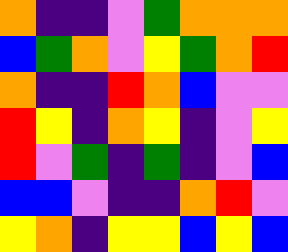[["orange", "indigo", "indigo", "violet", "green", "orange", "orange", "orange"], ["blue", "green", "orange", "violet", "yellow", "green", "orange", "red"], ["orange", "indigo", "indigo", "red", "orange", "blue", "violet", "violet"], ["red", "yellow", "indigo", "orange", "yellow", "indigo", "violet", "yellow"], ["red", "violet", "green", "indigo", "green", "indigo", "violet", "blue"], ["blue", "blue", "violet", "indigo", "indigo", "orange", "red", "violet"], ["yellow", "orange", "indigo", "yellow", "yellow", "blue", "yellow", "blue"]]